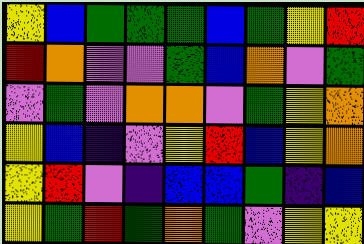[["yellow", "blue", "green", "green", "green", "blue", "green", "yellow", "red"], ["red", "orange", "violet", "violet", "green", "blue", "orange", "violet", "green"], ["violet", "green", "violet", "orange", "orange", "violet", "green", "yellow", "orange"], ["yellow", "blue", "indigo", "violet", "yellow", "red", "blue", "yellow", "orange"], ["yellow", "red", "violet", "indigo", "blue", "blue", "green", "indigo", "blue"], ["yellow", "green", "red", "green", "orange", "green", "violet", "yellow", "yellow"]]